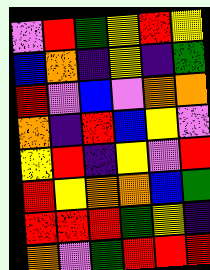[["violet", "red", "green", "yellow", "red", "yellow"], ["blue", "orange", "indigo", "yellow", "indigo", "green"], ["red", "violet", "blue", "violet", "orange", "orange"], ["orange", "indigo", "red", "blue", "yellow", "violet"], ["yellow", "red", "indigo", "yellow", "violet", "red"], ["red", "yellow", "orange", "orange", "blue", "green"], ["red", "red", "red", "green", "yellow", "indigo"], ["orange", "violet", "green", "red", "red", "red"]]